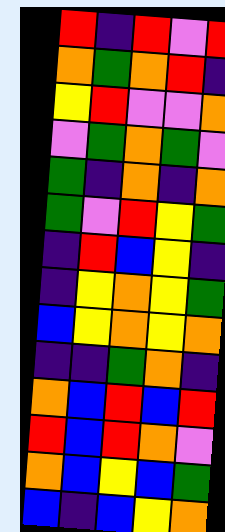[["red", "indigo", "red", "violet", "red"], ["orange", "green", "orange", "red", "indigo"], ["yellow", "red", "violet", "violet", "orange"], ["violet", "green", "orange", "green", "violet"], ["green", "indigo", "orange", "indigo", "orange"], ["green", "violet", "red", "yellow", "green"], ["indigo", "red", "blue", "yellow", "indigo"], ["indigo", "yellow", "orange", "yellow", "green"], ["blue", "yellow", "orange", "yellow", "orange"], ["indigo", "indigo", "green", "orange", "indigo"], ["orange", "blue", "red", "blue", "red"], ["red", "blue", "red", "orange", "violet"], ["orange", "blue", "yellow", "blue", "green"], ["blue", "indigo", "blue", "yellow", "orange"]]